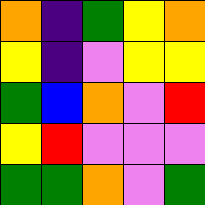[["orange", "indigo", "green", "yellow", "orange"], ["yellow", "indigo", "violet", "yellow", "yellow"], ["green", "blue", "orange", "violet", "red"], ["yellow", "red", "violet", "violet", "violet"], ["green", "green", "orange", "violet", "green"]]